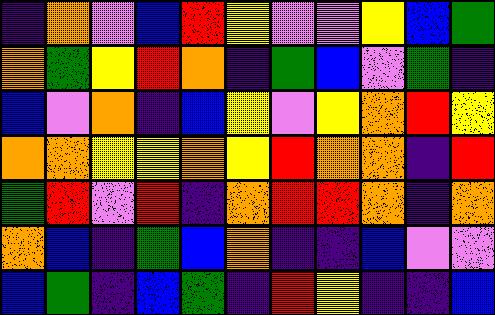[["indigo", "orange", "violet", "blue", "red", "yellow", "violet", "violet", "yellow", "blue", "green"], ["orange", "green", "yellow", "red", "orange", "indigo", "green", "blue", "violet", "green", "indigo"], ["blue", "violet", "orange", "indigo", "blue", "yellow", "violet", "yellow", "orange", "red", "yellow"], ["orange", "orange", "yellow", "yellow", "orange", "yellow", "red", "orange", "orange", "indigo", "red"], ["green", "red", "violet", "red", "indigo", "orange", "red", "red", "orange", "indigo", "orange"], ["orange", "blue", "indigo", "green", "blue", "orange", "indigo", "indigo", "blue", "violet", "violet"], ["blue", "green", "indigo", "blue", "green", "indigo", "red", "yellow", "indigo", "indigo", "blue"]]